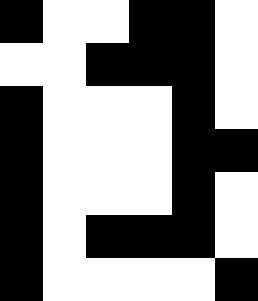[["black", "white", "white", "black", "black", "white"], ["white", "white", "black", "black", "black", "white"], ["black", "white", "white", "white", "black", "white"], ["black", "white", "white", "white", "black", "black"], ["black", "white", "white", "white", "black", "white"], ["black", "white", "black", "black", "black", "white"], ["black", "white", "white", "white", "white", "black"]]